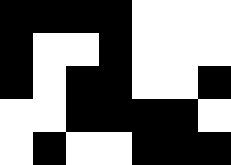[["black", "black", "black", "black", "white", "white", "white"], ["black", "white", "white", "black", "white", "white", "white"], ["black", "white", "black", "black", "white", "white", "black"], ["white", "white", "black", "black", "black", "black", "white"], ["white", "black", "white", "white", "black", "black", "black"]]